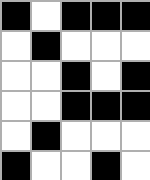[["black", "white", "black", "black", "black"], ["white", "black", "white", "white", "white"], ["white", "white", "black", "white", "black"], ["white", "white", "black", "black", "black"], ["white", "black", "white", "white", "white"], ["black", "white", "white", "black", "white"]]